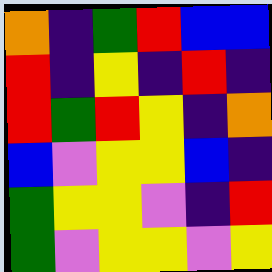[["orange", "indigo", "green", "red", "blue", "blue"], ["red", "indigo", "yellow", "indigo", "red", "indigo"], ["red", "green", "red", "yellow", "indigo", "orange"], ["blue", "violet", "yellow", "yellow", "blue", "indigo"], ["green", "yellow", "yellow", "violet", "indigo", "red"], ["green", "violet", "yellow", "yellow", "violet", "yellow"]]